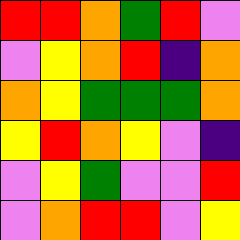[["red", "red", "orange", "green", "red", "violet"], ["violet", "yellow", "orange", "red", "indigo", "orange"], ["orange", "yellow", "green", "green", "green", "orange"], ["yellow", "red", "orange", "yellow", "violet", "indigo"], ["violet", "yellow", "green", "violet", "violet", "red"], ["violet", "orange", "red", "red", "violet", "yellow"]]